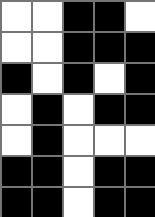[["white", "white", "black", "black", "white"], ["white", "white", "black", "black", "black"], ["black", "white", "black", "white", "black"], ["white", "black", "white", "black", "black"], ["white", "black", "white", "white", "white"], ["black", "black", "white", "black", "black"], ["black", "black", "white", "black", "black"]]